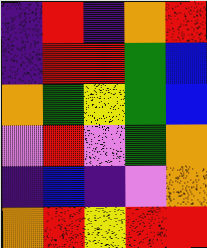[["indigo", "red", "indigo", "orange", "red"], ["indigo", "red", "red", "green", "blue"], ["orange", "green", "yellow", "green", "blue"], ["violet", "red", "violet", "green", "orange"], ["indigo", "blue", "indigo", "violet", "orange"], ["orange", "red", "yellow", "red", "red"]]